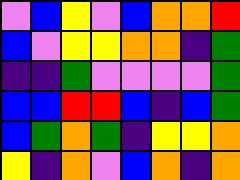[["violet", "blue", "yellow", "violet", "blue", "orange", "orange", "red"], ["blue", "violet", "yellow", "yellow", "orange", "orange", "indigo", "green"], ["indigo", "indigo", "green", "violet", "violet", "violet", "violet", "green"], ["blue", "blue", "red", "red", "blue", "indigo", "blue", "green"], ["blue", "green", "orange", "green", "indigo", "yellow", "yellow", "orange"], ["yellow", "indigo", "orange", "violet", "blue", "orange", "indigo", "orange"]]